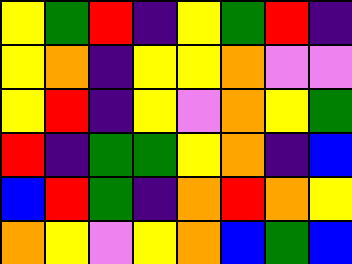[["yellow", "green", "red", "indigo", "yellow", "green", "red", "indigo"], ["yellow", "orange", "indigo", "yellow", "yellow", "orange", "violet", "violet"], ["yellow", "red", "indigo", "yellow", "violet", "orange", "yellow", "green"], ["red", "indigo", "green", "green", "yellow", "orange", "indigo", "blue"], ["blue", "red", "green", "indigo", "orange", "red", "orange", "yellow"], ["orange", "yellow", "violet", "yellow", "orange", "blue", "green", "blue"]]